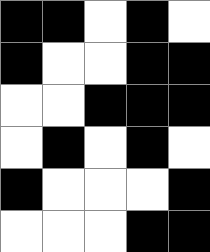[["black", "black", "white", "black", "white"], ["black", "white", "white", "black", "black"], ["white", "white", "black", "black", "black"], ["white", "black", "white", "black", "white"], ["black", "white", "white", "white", "black"], ["white", "white", "white", "black", "black"]]